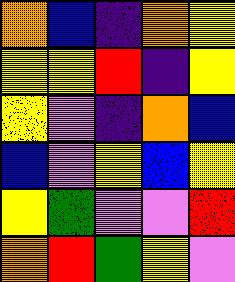[["orange", "blue", "indigo", "orange", "yellow"], ["yellow", "yellow", "red", "indigo", "yellow"], ["yellow", "violet", "indigo", "orange", "blue"], ["blue", "violet", "yellow", "blue", "yellow"], ["yellow", "green", "violet", "violet", "red"], ["orange", "red", "green", "yellow", "violet"]]